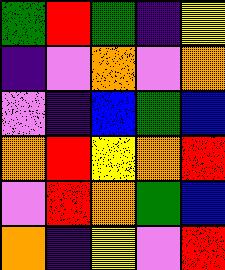[["green", "red", "green", "indigo", "yellow"], ["indigo", "violet", "orange", "violet", "orange"], ["violet", "indigo", "blue", "green", "blue"], ["orange", "red", "yellow", "orange", "red"], ["violet", "red", "orange", "green", "blue"], ["orange", "indigo", "yellow", "violet", "red"]]